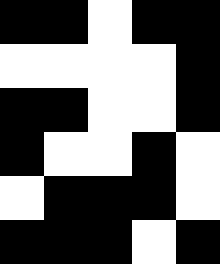[["black", "black", "white", "black", "black"], ["white", "white", "white", "white", "black"], ["black", "black", "white", "white", "black"], ["black", "white", "white", "black", "white"], ["white", "black", "black", "black", "white"], ["black", "black", "black", "white", "black"]]